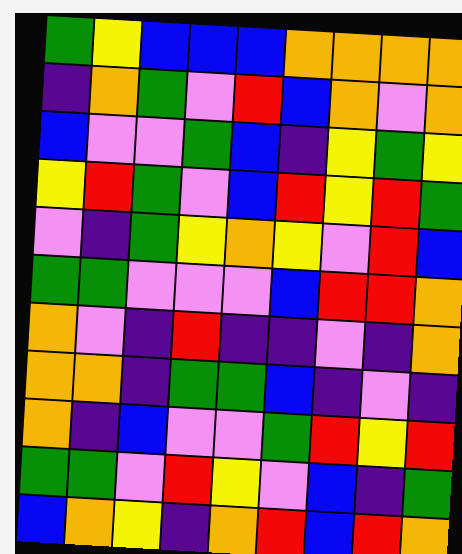[["green", "yellow", "blue", "blue", "blue", "orange", "orange", "orange", "orange"], ["indigo", "orange", "green", "violet", "red", "blue", "orange", "violet", "orange"], ["blue", "violet", "violet", "green", "blue", "indigo", "yellow", "green", "yellow"], ["yellow", "red", "green", "violet", "blue", "red", "yellow", "red", "green"], ["violet", "indigo", "green", "yellow", "orange", "yellow", "violet", "red", "blue"], ["green", "green", "violet", "violet", "violet", "blue", "red", "red", "orange"], ["orange", "violet", "indigo", "red", "indigo", "indigo", "violet", "indigo", "orange"], ["orange", "orange", "indigo", "green", "green", "blue", "indigo", "violet", "indigo"], ["orange", "indigo", "blue", "violet", "violet", "green", "red", "yellow", "red"], ["green", "green", "violet", "red", "yellow", "violet", "blue", "indigo", "green"], ["blue", "orange", "yellow", "indigo", "orange", "red", "blue", "red", "orange"]]